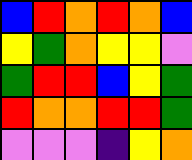[["blue", "red", "orange", "red", "orange", "blue"], ["yellow", "green", "orange", "yellow", "yellow", "violet"], ["green", "red", "red", "blue", "yellow", "green"], ["red", "orange", "orange", "red", "red", "green"], ["violet", "violet", "violet", "indigo", "yellow", "orange"]]